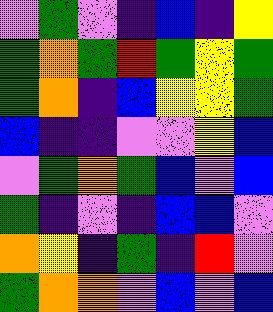[["violet", "green", "violet", "indigo", "blue", "indigo", "yellow"], ["green", "orange", "green", "red", "green", "yellow", "green"], ["green", "orange", "indigo", "blue", "yellow", "yellow", "green"], ["blue", "indigo", "indigo", "violet", "violet", "yellow", "blue"], ["violet", "green", "orange", "green", "blue", "violet", "blue"], ["green", "indigo", "violet", "indigo", "blue", "blue", "violet"], ["orange", "yellow", "indigo", "green", "indigo", "red", "violet"], ["green", "orange", "orange", "violet", "blue", "violet", "blue"]]